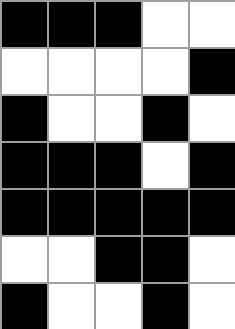[["black", "black", "black", "white", "white"], ["white", "white", "white", "white", "black"], ["black", "white", "white", "black", "white"], ["black", "black", "black", "white", "black"], ["black", "black", "black", "black", "black"], ["white", "white", "black", "black", "white"], ["black", "white", "white", "black", "white"]]